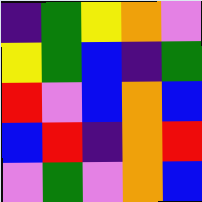[["indigo", "green", "yellow", "orange", "violet"], ["yellow", "green", "blue", "indigo", "green"], ["red", "violet", "blue", "orange", "blue"], ["blue", "red", "indigo", "orange", "red"], ["violet", "green", "violet", "orange", "blue"]]